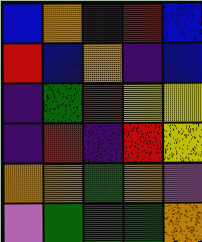[["blue", "orange", "indigo", "red", "blue"], ["red", "blue", "orange", "indigo", "blue"], ["indigo", "green", "red", "yellow", "yellow"], ["indigo", "red", "indigo", "red", "yellow"], ["orange", "orange", "green", "orange", "violet"], ["violet", "green", "green", "green", "orange"]]